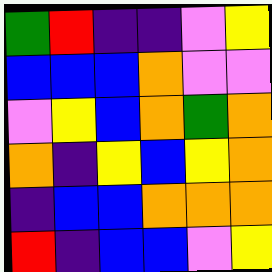[["green", "red", "indigo", "indigo", "violet", "yellow"], ["blue", "blue", "blue", "orange", "violet", "violet"], ["violet", "yellow", "blue", "orange", "green", "orange"], ["orange", "indigo", "yellow", "blue", "yellow", "orange"], ["indigo", "blue", "blue", "orange", "orange", "orange"], ["red", "indigo", "blue", "blue", "violet", "yellow"]]